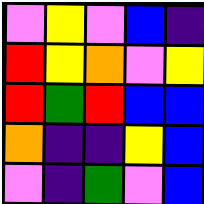[["violet", "yellow", "violet", "blue", "indigo"], ["red", "yellow", "orange", "violet", "yellow"], ["red", "green", "red", "blue", "blue"], ["orange", "indigo", "indigo", "yellow", "blue"], ["violet", "indigo", "green", "violet", "blue"]]